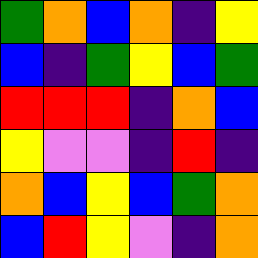[["green", "orange", "blue", "orange", "indigo", "yellow"], ["blue", "indigo", "green", "yellow", "blue", "green"], ["red", "red", "red", "indigo", "orange", "blue"], ["yellow", "violet", "violet", "indigo", "red", "indigo"], ["orange", "blue", "yellow", "blue", "green", "orange"], ["blue", "red", "yellow", "violet", "indigo", "orange"]]